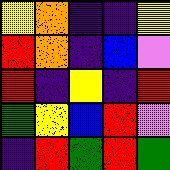[["yellow", "orange", "indigo", "indigo", "yellow"], ["red", "orange", "indigo", "blue", "violet"], ["red", "indigo", "yellow", "indigo", "red"], ["green", "yellow", "blue", "red", "violet"], ["indigo", "red", "green", "red", "green"]]